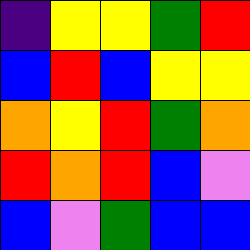[["indigo", "yellow", "yellow", "green", "red"], ["blue", "red", "blue", "yellow", "yellow"], ["orange", "yellow", "red", "green", "orange"], ["red", "orange", "red", "blue", "violet"], ["blue", "violet", "green", "blue", "blue"]]